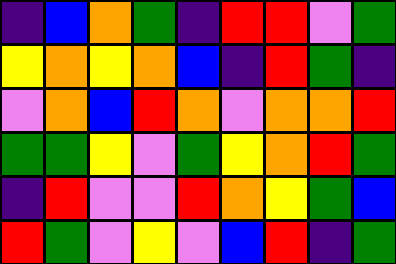[["indigo", "blue", "orange", "green", "indigo", "red", "red", "violet", "green"], ["yellow", "orange", "yellow", "orange", "blue", "indigo", "red", "green", "indigo"], ["violet", "orange", "blue", "red", "orange", "violet", "orange", "orange", "red"], ["green", "green", "yellow", "violet", "green", "yellow", "orange", "red", "green"], ["indigo", "red", "violet", "violet", "red", "orange", "yellow", "green", "blue"], ["red", "green", "violet", "yellow", "violet", "blue", "red", "indigo", "green"]]